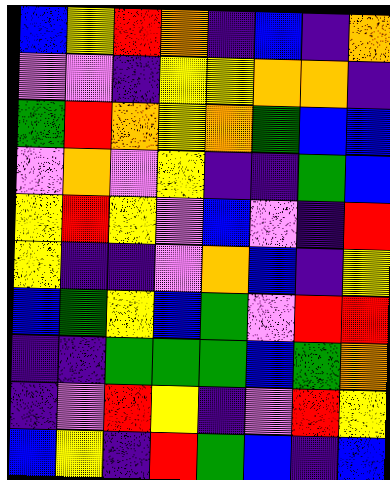[["blue", "yellow", "red", "orange", "indigo", "blue", "indigo", "orange"], ["violet", "violet", "indigo", "yellow", "yellow", "orange", "orange", "indigo"], ["green", "red", "orange", "yellow", "orange", "green", "blue", "blue"], ["violet", "orange", "violet", "yellow", "indigo", "indigo", "green", "blue"], ["yellow", "red", "yellow", "violet", "blue", "violet", "indigo", "red"], ["yellow", "indigo", "indigo", "violet", "orange", "blue", "indigo", "yellow"], ["blue", "green", "yellow", "blue", "green", "violet", "red", "red"], ["indigo", "indigo", "green", "green", "green", "blue", "green", "orange"], ["indigo", "violet", "red", "yellow", "indigo", "violet", "red", "yellow"], ["blue", "yellow", "indigo", "red", "green", "blue", "indigo", "blue"]]